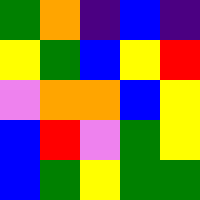[["green", "orange", "indigo", "blue", "indigo"], ["yellow", "green", "blue", "yellow", "red"], ["violet", "orange", "orange", "blue", "yellow"], ["blue", "red", "violet", "green", "yellow"], ["blue", "green", "yellow", "green", "green"]]